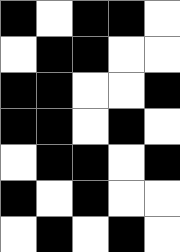[["black", "white", "black", "black", "white"], ["white", "black", "black", "white", "white"], ["black", "black", "white", "white", "black"], ["black", "black", "white", "black", "white"], ["white", "black", "black", "white", "black"], ["black", "white", "black", "white", "white"], ["white", "black", "white", "black", "white"]]